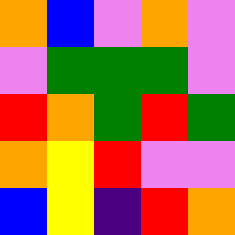[["orange", "blue", "violet", "orange", "violet"], ["violet", "green", "green", "green", "violet"], ["red", "orange", "green", "red", "green"], ["orange", "yellow", "red", "violet", "violet"], ["blue", "yellow", "indigo", "red", "orange"]]